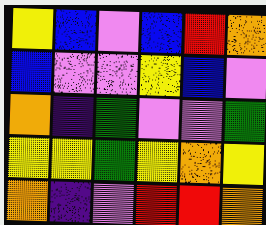[["yellow", "blue", "violet", "blue", "red", "orange"], ["blue", "violet", "violet", "yellow", "blue", "violet"], ["orange", "indigo", "green", "violet", "violet", "green"], ["yellow", "yellow", "green", "yellow", "orange", "yellow"], ["orange", "indigo", "violet", "red", "red", "orange"]]